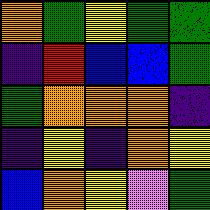[["orange", "green", "yellow", "green", "green"], ["indigo", "red", "blue", "blue", "green"], ["green", "orange", "orange", "orange", "indigo"], ["indigo", "yellow", "indigo", "orange", "yellow"], ["blue", "orange", "yellow", "violet", "green"]]